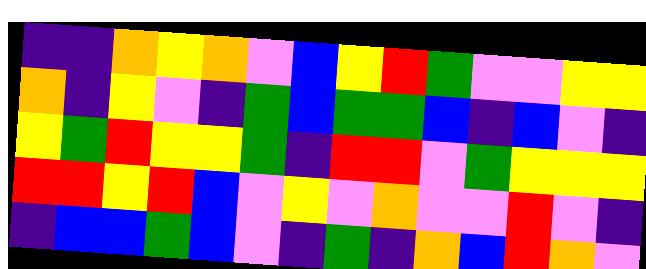[["indigo", "indigo", "orange", "yellow", "orange", "violet", "blue", "yellow", "red", "green", "violet", "violet", "yellow", "yellow"], ["orange", "indigo", "yellow", "violet", "indigo", "green", "blue", "green", "green", "blue", "indigo", "blue", "violet", "indigo"], ["yellow", "green", "red", "yellow", "yellow", "green", "indigo", "red", "red", "violet", "green", "yellow", "yellow", "yellow"], ["red", "red", "yellow", "red", "blue", "violet", "yellow", "violet", "orange", "violet", "violet", "red", "violet", "indigo"], ["indigo", "blue", "blue", "green", "blue", "violet", "indigo", "green", "indigo", "orange", "blue", "red", "orange", "violet"]]